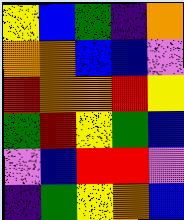[["yellow", "blue", "green", "indigo", "orange"], ["orange", "orange", "blue", "blue", "violet"], ["red", "orange", "orange", "red", "yellow"], ["green", "red", "yellow", "green", "blue"], ["violet", "blue", "red", "red", "violet"], ["indigo", "green", "yellow", "orange", "blue"]]